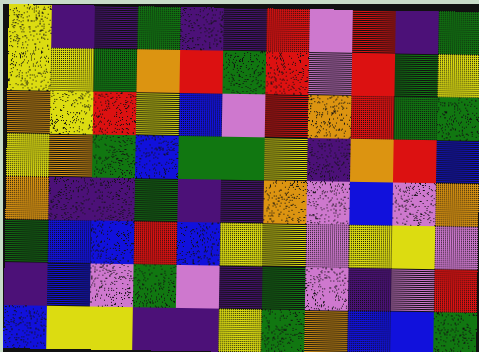[["yellow", "indigo", "indigo", "green", "indigo", "indigo", "red", "violet", "red", "indigo", "green"], ["yellow", "yellow", "green", "orange", "red", "green", "red", "violet", "red", "green", "yellow"], ["orange", "yellow", "red", "yellow", "blue", "violet", "red", "orange", "red", "green", "green"], ["yellow", "orange", "green", "blue", "green", "green", "yellow", "indigo", "orange", "red", "blue"], ["orange", "indigo", "indigo", "green", "indigo", "indigo", "orange", "violet", "blue", "violet", "orange"], ["green", "blue", "blue", "red", "blue", "yellow", "yellow", "violet", "yellow", "yellow", "violet"], ["indigo", "blue", "violet", "green", "violet", "indigo", "green", "violet", "indigo", "violet", "red"], ["blue", "yellow", "yellow", "indigo", "indigo", "yellow", "green", "orange", "blue", "blue", "green"]]